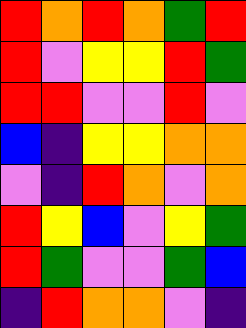[["red", "orange", "red", "orange", "green", "red"], ["red", "violet", "yellow", "yellow", "red", "green"], ["red", "red", "violet", "violet", "red", "violet"], ["blue", "indigo", "yellow", "yellow", "orange", "orange"], ["violet", "indigo", "red", "orange", "violet", "orange"], ["red", "yellow", "blue", "violet", "yellow", "green"], ["red", "green", "violet", "violet", "green", "blue"], ["indigo", "red", "orange", "orange", "violet", "indigo"]]